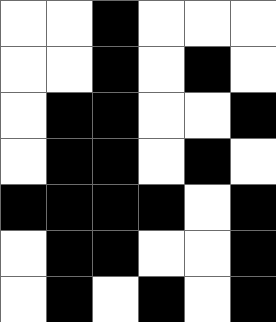[["white", "white", "black", "white", "white", "white"], ["white", "white", "black", "white", "black", "white"], ["white", "black", "black", "white", "white", "black"], ["white", "black", "black", "white", "black", "white"], ["black", "black", "black", "black", "white", "black"], ["white", "black", "black", "white", "white", "black"], ["white", "black", "white", "black", "white", "black"]]